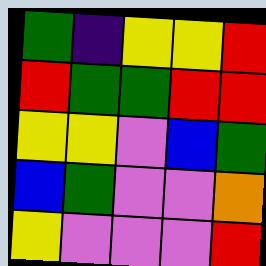[["green", "indigo", "yellow", "yellow", "red"], ["red", "green", "green", "red", "red"], ["yellow", "yellow", "violet", "blue", "green"], ["blue", "green", "violet", "violet", "orange"], ["yellow", "violet", "violet", "violet", "red"]]